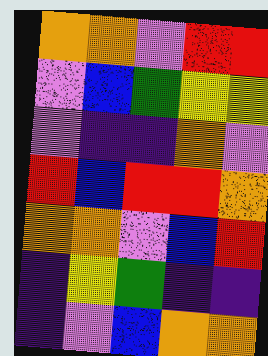[["orange", "orange", "violet", "red", "red"], ["violet", "blue", "green", "yellow", "yellow"], ["violet", "indigo", "indigo", "orange", "violet"], ["red", "blue", "red", "red", "orange"], ["orange", "orange", "violet", "blue", "red"], ["indigo", "yellow", "green", "indigo", "indigo"], ["indigo", "violet", "blue", "orange", "orange"]]